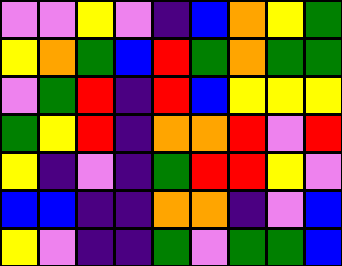[["violet", "violet", "yellow", "violet", "indigo", "blue", "orange", "yellow", "green"], ["yellow", "orange", "green", "blue", "red", "green", "orange", "green", "green"], ["violet", "green", "red", "indigo", "red", "blue", "yellow", "yellow", "yellow"], ["green", "yellow", "red", "indigo", "orange", "orange", "red", "violet", "red"], ["yellow", "indigo", "violet", "indigo", "green", "red", "red", "yellow", "violet"], ["blue", "blue", "indigo", "indigo", "orange", "orange", "indigo", "violet", "blue"], ["yellow", "violet", "indigo", "indigo", "green", "violet", "green", "green", "blue"]]